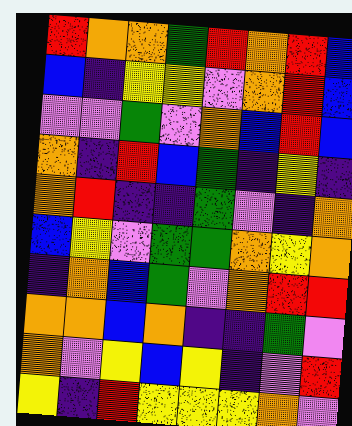[["red", "orange", "orange", "green", "red", "orange", "red", "blue"], ["blue", "indigo", "yellow", "yellow", "violet", "orange", "red", "blue"], ["violet", "violet", "green", "violet", "orange", "blue", "red", "blue"], ["orange", "indigo", "red", "blue", "green", "indigo", "yellow", "indigo"], ["orange", "red", "indigo", "indigo", "green", "violet", "indigo", "orange"], ["blue", "yellow", "violet", "green", "green", "orange", "yellow", "orange"], ["indigo", "orange", "blue", "green", "violet", "orange", "red", "red"], ["orange", "orange", "blue", "orange", "indigo", "indigo", "green", "violet"], ["orange", "violet", "yellow", "blue", "yellow", "indigo", "violet", "red"], ["yellow", "indigo", "red", "yellow", "yellow", "yellow", "orange", "violet"]]